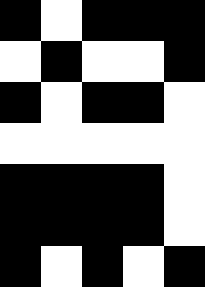[["black", "white", "black", "black", "black"], ["white", "black", "white", "white", "black"], ["black", "white", "black", "black", "white"], ["white", "white", "white", "white", "white"], ["black", "black", "black", "black", "white"], ["black", "black", "black", "black", "white"], ["black", "white", "black", "white", "black"]]